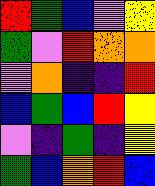[["red", "green", "blue", "violet", "yellow"], ["green", "violet", "red", "orange", "orange"], ["violet", "orange", "indigo", "indigo", "red"], ["blue", "green", "blue", "red", "yellow"], ["violet", "indigo", "green", "indigo", "yellow"], ["green", "blue", "orange", "red", "blue"]]